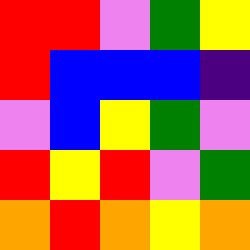[["red", "red", "violet", "green", "yellow"], ["red", "blue", "blue", "blue", "indigo"], ["violet", "blue", "yellow", "green", "violet"], ["red", "yellow", "red", "violet", "green"], ["orange", "red", "orange", "yellow", "orange"]]